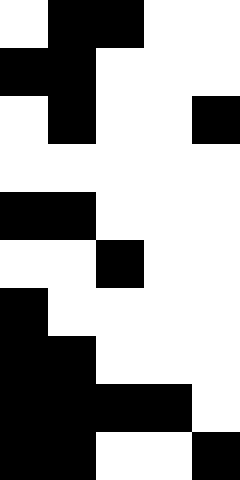[["white", "black", "black", "white", "white"], ["black", "black", "white", "white", "white"], ["white", "black", "white", "white", "black"], ["white", "white", "white", "white", "white"], ["black", "black", "white", "white", "white"], ["white", "white", "black", "white", "white"], ["black", "white", "white", "white", "white"], ["black", "black", "white", "white", "white"], ["black", "black", "black", "black", "white"], ["black", "black", "white", "white", "black"]]